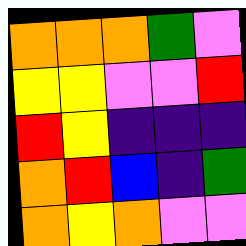[["orange", "orange", "orange", "green", "violet"], ["yellow", "yellow", "violet", "violet", "red"], ["red", "yellow", "indigo", "indigo", "indigo"], ["orange", "red", "blue", "indigo", "green"], ["orange", "yellow", "orange", "violet", "violet"]]